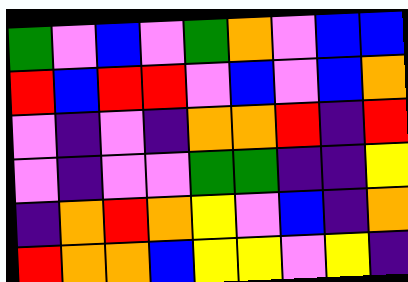[["green", "violet", "blue", "violet", "green", "orange", "violet", "blue", "blue"], ["red", "blue", "red", "red", "violet", "blue", "violet", "blue", "orange"], ["violet", "indigo", "violet", "indigo", "orange", "orange", "red", "indigo", "red"], ["violet", "indigo", "violet", "violet", "green", "green", "indigo", "indigo", "yellow"], ["indigo", "orange", "red", "orange", "yellow", "violet", "blue", "indigo", "orange"], ["red", "orange", "orange", "blue", "yellow", "yellow", "violet", "yellow", "indigo"]]